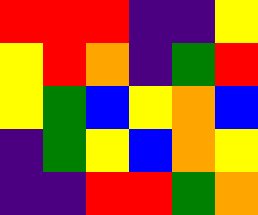[["red", "red", "red", "indigo", "indigo", "yellow"], ["yellow", "red", "orange", "indigo", "green", "red"], ["yellow", "green", "blue", "yellow", "orange", "blue"], ["indigo", "green", "yellow", "blue", "orange", "yellow"], ["indigo", "indigo", "red", "red", "green", "orange"]]